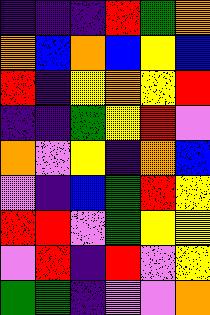[["indigo", "indigo", "indigo", "red", "green", "orange"], ["orange", "blue", "orange", "blue", "yellow", "blue"], ["red", "indigo", "yellow", "orange", "yellow", "red"], ["indigo", "indigo", "green", "yellow", "red", "violet"], ["orange", "violet", "yellow", "indigo", "orange", "blue"], ["violet", "indigo", "blue", "green", "red", "yellow"], ["red", "red", "violet", "green", "yellow", "yellow"], ["violet", "red", "indigo", "red", "violet", "yellow"], ["green", "green", "indigo", "violet", "violet", "orange"]]